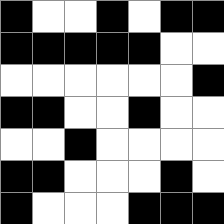[["black", "white", "white", "black", "white", "black", "black"], ["black", "black", "black", "black", "black", "white", "white"], ["white", "white", "white", "white", "white", "white", "black"], ["black", "black", "white", "white", "black", "white", "white"], ["white", "white", "black", "white", "white", "white", "white"], ["black", "black", "white", "white", "white", "black", "white"], ["black", "white", "white", "white", "black", "black", "black"]]